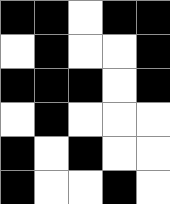[["black", "black", "white", "black", "black"], ["white", "black", "white", "white", "black"], ["black", "black", "black", "white", "black"], ["white", "black", "white", "white", "white"], ["black", "white", "black", "white", "white"], ["black", "white", "white", "black", "white"]]